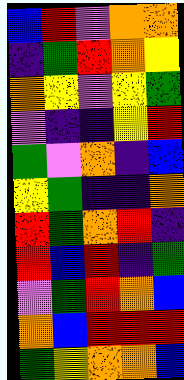[["blue", "red", "violet", "orange", "orange"], ["indigo", "green", "red", "orange", "yellow"], ["orange", "yellow", "violet", "yellow", "green"], ["violet", "indigo", "indigo", "yellow", "red"], ["green", "violet", "orange", "indigo", "blue"], ["yellow", "green", "indigo", "indigo", "orange"], ["red", "green", "orange", "red", "indigo"], ["red", "blue", "red", "indigo", "green"], ["violet", "green", "red", "orange", "blue"], ["orange", "blue", "red", "red", "red"], ["green", "yellow", "orange", "orange", "blue"]]